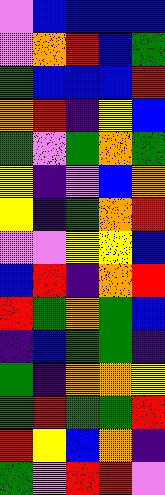[["violet", "blue", "blue", "blue", "blue"], ["violet", "orange", "red", "blue", "green"], ["green", "blue", "blue", "blue", "red"], ["orange", "red", "indigo", "yellow", "blue"], ["green", "violet", "green", "orange", "green"], ["yellow", "indigo", "violet", "blue", "orange"], ["yellow", "indigo", "green", "orange", "red"], ["violet", "violet", "yellow", "yellow", "blue"], ["blue", "red", "indigo", "orange", "red"], ["red", "green", "orange", "green", "blue"], ["indigo", "blue", "green", "green", "indigo"], ["green", "indigo", "orange", "orange", "yellow"], ["green", "red", "green", "green", "red"], ["red", "yellow", "blue", "orange", "indigo"], ["green", "violet", "red", "red", "violet"]]